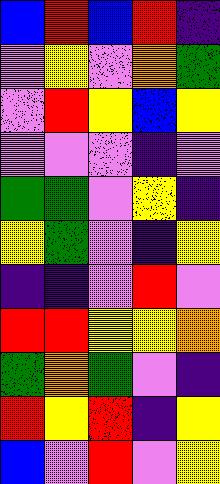[["blue", "red", "blue", "red", "indigo"], ["violet", "yellow", "violet", "orange", "green"], ["violet", "red", "yellow", "blue", "yellow"], ["violet", "violet", "violet", "indigo", "violet"], ["green", "green", "violet", "yellow", "indigo"], ["yellow", "green", "violet", "indigo", "yellow"], ["indigo", "indigo", "violet", "red", "violet"], ["red", "red", "yellow", "yellow", "orange"], ["green", "orange", "green", "violet", "indigo"], ["red", "yellow", "red", "indigo", "yellow"], ["blue", "violet", "red", "violet", "yellow"]]